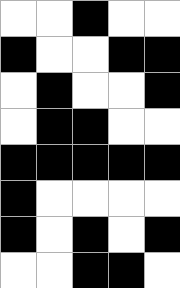[["white", "white", "black", "white", "white"], ["black", "white", "white", "black", "black"], ["white", "black", "white", "white", "black"], ["white", "black", "black", "white", "white"], ["black", "black", "black", "black", "black"], ["black", "white", "white", "white", "white"], ["black", "white", "black", "white", "black"], ["white", "white", "black", "black", "white"]]